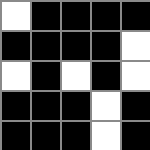[["white", "black", "black", "black", "black"], ["black", "black", "black", "black", "white"], ["white", "black", "white", "black", "white"], ["black", "black", "black", "white", "black"], ["black", "black", "black", "white", "black"]]